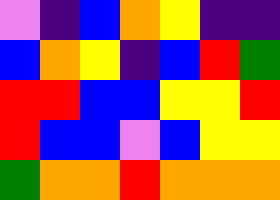[["violet", "indigo", "blue", "orange", "yellow", "indigo", "indigo"], ["blue", "orange", "yellow", "indigo", "blue", "red", "green"], ["red", "red", "blue", "blue", "yellow", "yellow", "red"], ["red", "blue", "blue", "violet", "blue", "yellow", "yellow"], ["green", "orange", "orange", "red", "orange", "orange", "orange"]]